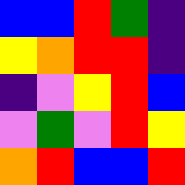[["blue", "blue", "red", "green", "indigo"], ["yellow", "orange", "red", "red", "indigo"], ["indigo", "violet", "yellow", "red", "blue"], ["violet", "green", "violet", "red", "yellow"], ["orange", "red", "blue", "blue", "red"]]